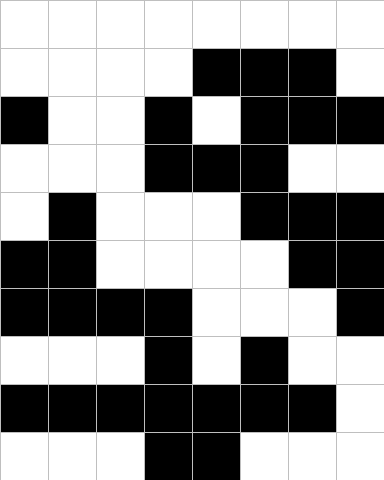[["white", "white", "white", "white", "white", "white", "white", "white"], ["white", "white", "white", "white", "black", "black", "black", "white"], ["black", "white", "white", "black", "white", "black", "black", "black"], ["white", "white", "white", "black", "black", "black", "white", "white"], ["white", "black", "white", "white", "white", "black", "black", "black"], ["black", "black", "white", "white", "white", "white", "black", "black"], ["black", "black", "black", "black", "white", "white", "white", "black"], ["white", "white", "white", "black", "white", "black", "white", "white"], ["black", "black", "black", "black", "black", "black", "black", "white"], ["white", "white", "white", "black", "black", "white", "white", "white"]]